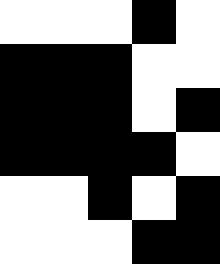[["white", "white", "white", "black", "white"], ["black", "black", "black", "white", "white"], ["black", "black", "black", "white", "black"], ["black", "black", "black", "black", "white"], ["white", "white", "black", "white", "black"], ["white", "white", "white", "black", "black"]]